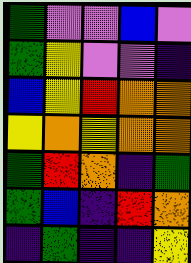[["green", "violet", "violet", "blue", "violet"], ["green", "yellow", "violet", "violet", "indigo"], ["blue", "yellow", "red", "orange", "orange"], ["yellow", "orange", "yellow", "orange", "orange"], ["green", "red", "orange", "indigo", "green"], ["green", "blue", "indigo", "red", "orange"], ["indigo", "green", "indigo", "indigo", "yellow"]]